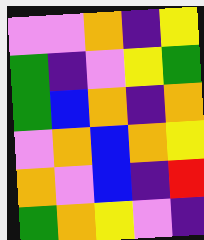[["violet", "violet", "orange", "indigo", "yellow"], ["green", "indigo", "violet", "yellow", "green"], ["green", "blue", "orange", "indigo", "orange"], ["violet", "orange", "blue", "orange", "yellow"], ["orange", "violet", "blue", "indigo", "red"], ["green", "orange", "yellow", "violet", "indigo"]]